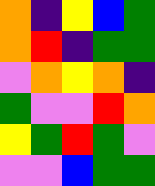[["orange", "indigo", "yellow", "blue", "green"], ["orange", "red", "indigo", "green", "green"], ["violet", "orange", "yellow", "orange", "indigo"], ["green", "violet", "violet", "red", "orange"], ["yellow", "green", "red", "green", "violet"], ["violet", "violet", "blue", "green", "green"]]